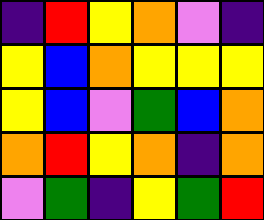[["indigo", "red", "yellow", "orange", "violet", "indigo"], ["yellow", "blue", "orange", "yellow", "yellow", "yellow"], ["yellow", "blue", "violet", "green", "blue", "orange"], ["orange", "red", "yellow", "orange", "indigo", "orange"], ["violet", "green", "indigo", "yellow", "green", "red"]]